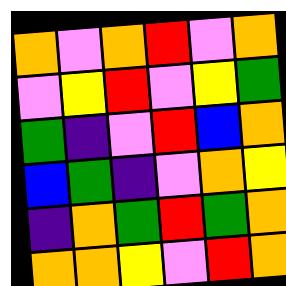[["orange", "violet", "orange", "red", "violet", "orange"], ["violet", "yellow", "red", "violet", "yellow", "green"], ["green", "indigo", "violet", "red", "blue", "orange"], ["blue", "green", "indigo", "violet", "orange", "yellow"], ["indigo", "orange", "green", "red", "green", "orange"], ["orange", "orange", "yellow", "violet", "red", "orange"]]